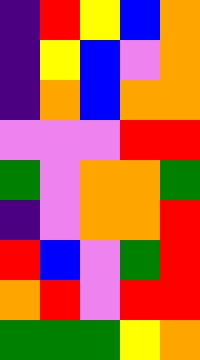[["indigo", "red", "yellow", "blue", "orange"], ["indigo", "yellow", "blue", "violet", "orange"], ["indigo", "orange", "blue", "orange", "orange"], ["violet", "violet", "violet", "red", "red"], ["green", "violet", "orange", "orange", "green"], ["indigo", "violet", "orange", "orange", "red"], ["red", "blue", "violet", "green", "red"], ["orange", "red", "violet", "red", "red"], ["green", "green", "green", "yellow", "orange"]]